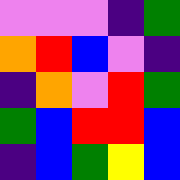[["violet", "violet", "violet", "indigo", "green"], ["orange", "red", "blue", "violet", "indigo"], ["indigo", "orange", "violet", "red", "green"], ["green", "blue", "red", "red", "blue"], ["indigo", "blue", "green", "yellow", "blue"]]